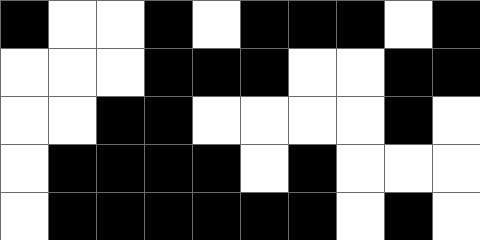[["black", "white", "white", "black", "white", "black", "black", "black", "white", "black"], ["white", "white", "white", "black", "black", "black", "white", "white", "black", "black"], ["white", "white", "black", "black", "white", "white", "white", "white", "black", "white"], ["white", "black", "black", "black", "black", "white", "black", "white", "white", "white"], ["white", "black", "black", "black", "black", "black", "black", "white", "black", "white"]]